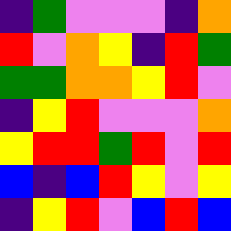[["indigo", "green", "violet", "violet", "violet", "indigo", "orange"], ["red", "violet", "orange", "yellow", "indigo", "red", "green"], ["green", "green", "orange", "orange", "yellow", "red", "violet"], ["indigo", "yellow", "red", "violet", "violet", "violet", "orange"], ["yellow", "red", "red", "green", "red", "violet", "red"], ["blue", "indigo", "blue", "red", "yellow", "violet", "yellow"], ["indigo", "yellow", "red", "violet", "blue", "red", "blue"]]